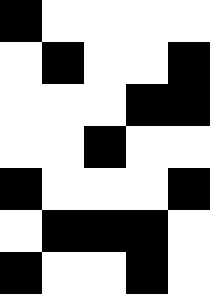[["black", "white", "white", "white", "white"], ["white", "black", "white", "white", "black"], ["white", "white", "white", "black", "black"], ["white", "white", "black", "white", "white"], ["black", "white", "white", "white", "black"], ["white", "black", "black", "black", "white"], ["black", "white", "white", "black", "white"]]